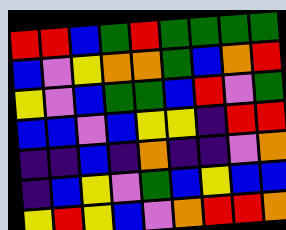[["red", "red", "blue", "green", "red", "green", "green", "green", "green"], ["blue", "violet", "yellow", "orange", "orange", "green", "blue", "orange", "red"], ["yellow", "violet", "blue", "green", "green", "blue", "red", "violet", "green"], ["blue", "blue", "violet", "blue", "yellow", "yellow", "indigo", "red", "red"], ["indigo", "indigo", "blue", "indigo", "orange", "indigo", "indigo", "violet", "orange"], ["indigo", "blue", "yellow", "violet", "green", "blue", "yellow", "blue", "blue"], ["yellow", "red", "yellow", "blue", "violet", "orange", "red", "red", "orange"]]